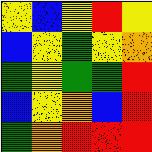[["yellow", "blue", "yellow", "red", "yellow"], ["blue", "yellow", "green", "yellow", "orange"], ["green", "yellow", "green", "green", "red"], ["blue", "yellow", "orange", "blue", "red"], ["green", "orange", "red", "red", "red"]]